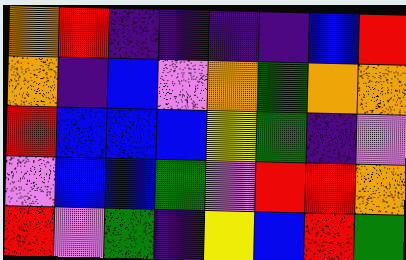[["orange", "red", "indigo", "indigo", "indigo", "indigo", "blue", "red"], ["orange", "indigo", "blue", "violet", "orange", "green", "orange", "orange"], ["red", "blue", "blue", "blue", "yellow", "green", "indigo", "violet"], ["violet", "blue", "blue", "green", "violet", "red", "red", "orange"], ["red", "violet", "green", "indigo", "yellow", "blue", "red", "green"]]